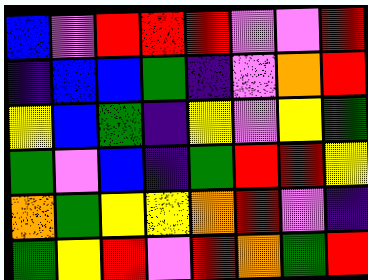[["blue", "violet", "red", "red", "red", "violet", "violet", "red"], ["indigo", "blue", "blue", "green", "indigo", "violet", "orange", "red"], ["yellow", "blue", "green", "indigo", "yellow", "violet", "yellow", "green"], ["green", "violet", "blue", "indigo", "green", "red", "red", "yellow"], ["orange", "green", "yellow", "yellow", "orange", "red", "violet", "indigo"], ["green", "yellow", "red", "violet", "red", "orange", "green", "red"]]